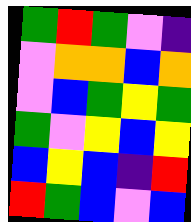[["green", "red", "green", "violet", "indigo"], ["violet", "orange", "orange", "blue", "orange"], ["violet", "blue", "green", "yellow", "green"], ["green", "violet", "yellow", "blue", "yellow"], ["blue", "yellow", "blue", "indigo", "red"], ["red", "green", "blue", "violet", "blue"]]